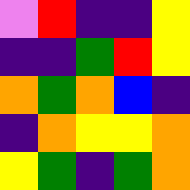[["violet", "red", "indigo", "indigo", "yellow"], ["indigo", "indigo", "green", "red", "yellow"], ["orange", "green", "orange", "blue", "indigo"], ["indigo", "orange", "yellow", "yellow", "orange"], ["yellow", "green", "indigo", "green", "orange"]]